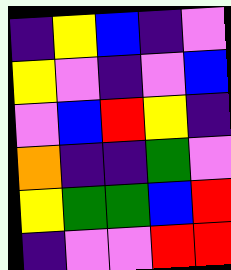[["indigo", "yellow", "blue", "indigo", "violet"], ["yellow", "violet", "indigo", "violet", "blue"], ["violet", "blue", "red", "yellow", "indigo"], ["orange", "indigo", "indigo", "green", "violet"], ["yellow", "green", "green", "blue", "red"], ["indigo", "violet", "violet", "red", "red"]]